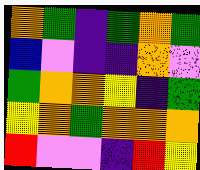[["orange", "green", "indigo", "green", "orange", "green"], ["blue", "violet", "indigo", "indigo", "orange", "violet"], ["green", "orange", "orange", "yellow", "indigo", "green"], ["yellow", "orange", "green", "orange", "orange", "orange"], ["red", "violet", "violet", "indigo", "red", "yellow"]]